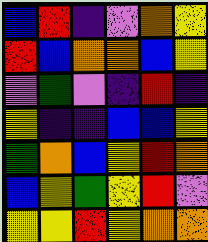[["blue", "red", "indigo", "violet", "orange", "yellow"], ["red", "blue", "orange", "orange", "blue", "yellow"], ["violet", "green", "violet", "indigo", "red", "indigo"], ["yellow", "indigo", "indigo", "blue", "blue", "yellow"], ["green", "orange", "blue", "yellow", "red", "orange"], ["blue", "yellow", "green", "yellow", "red", "violet"], ["yellow", "yellow", "red", "yellow", "orange", "orange"]]